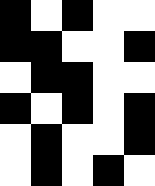[["black", "white", "black", "white", "white"], ["black", "black", "white", "white", "black"], ["white", "black", "black", "white", "white"], ["black", "white", "black", "white", "black"], ["white", "black", "white", "white", "black"], ["white", "black", "white", "black", "white"]]